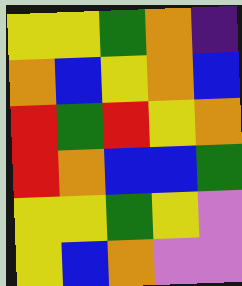[["yellow", "yellow", "green", "orange", "indigo"], ["orange", "blue", "yellow", "orange", "blue"], ["red", "green", "red", "yellow", "orange"], ["red", "orange", "blue", "blue", "green"], ["yellow", "yellow", "green", "yellow", "violet"], ["yellow", "blue", "orange", "violet", "violet"]]